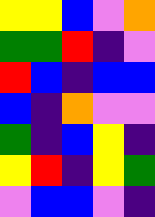[["yellow", "yellow", "blue", "violet", "orange"], ["green", "green", "red", "indigo", "violet"], ["red", "blue", "indigo", "blue", "blue"], ["blue", "indigo", "orange", "violet", "violet"], ["green", "indigo", "blue", "yellow", "indigo"], ["yellow", "red", "indigo", "yellow", "green"], ["violet", "blue", "blue", "violet", "indigo"]]